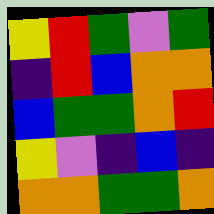[["yellow", "red", "green", "violet", "green"], ["indigo", "red", "blue", "orange", "orange"], ["blue", "green", "green", "orange", "red"], ["yellow", "violet", "indigo", "blue", "indigo"], ["orange", "orange", "green", "green", "orange"]]